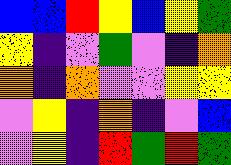[["blue", "blue", "red", "yellow", "blue", "yellow", "green"], ["yellow", "indigo", "violet", "green", "violet", "indigo", "orange"], ["orange", "indigo", "orange", "violet", "violet", "yellow", "yellow"], ["violet", "yellow", "indigo", "orange", "indigo", "violet", "blue"], ["violet", "yellow", "indigo", "red", "green", "red", "green"]]